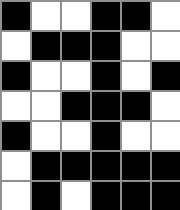[["black", "white", "white", "black", "black", "white"], ["white", "black", "black", "black", "white", "white"], ["black", "white", "white", "black", "white", "black"], ["white", "white", "black", "black", "black", "white"], ["black", "white", "white", "black", "white", "white"], ["white", "black", "black", "black", "black", "black"], ["white", "black", "white", "black", "black", "black"]]